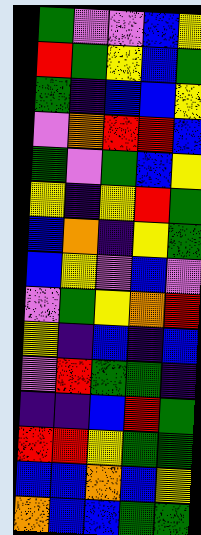[["green", "violet", "violet", "blue", "yellow"], ["red", "green", "yellow", "blue", "green"], ["green", "indigo", "blue", "blue", "yellow"], ["violet", "orange", "red", "red", "blue"], ["green", "violet", "green", "blue", "yellow"], ["yellow", "indigo", "yellow", "red", "green"], ["blue", "orange", "indigo", "yellow", "green"], ["blue", "yellow", "violet", "blue", "violet"], ["violet", "green", "yellow", "orange", "red"], ["yellow", "indigo", "blue", "indigo", "blue"], ["violet", "red", "green", "green", "indigo"], ["indigo", "indigo", "blue", "red", "green"], ["red", "red", "yellow", "green", "green"], ["blue", "blue", "orange", "blue", "yellow"], ["orange", "blue", "blue", "green", "green"]]